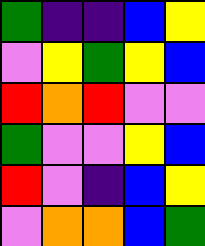[["green", "indigo", "indigo", "blue", "yellow"], ["violet", "yellow", "green", "yellow", "blue"], ["red", "orange", "red", "violet", "violet"], ["green", "violet", "violet", "yellow", "blue"], ["red", "violet", "indigo", "blue", "yellow"], ["violet", "orange", "orange", "blue", "green"]]